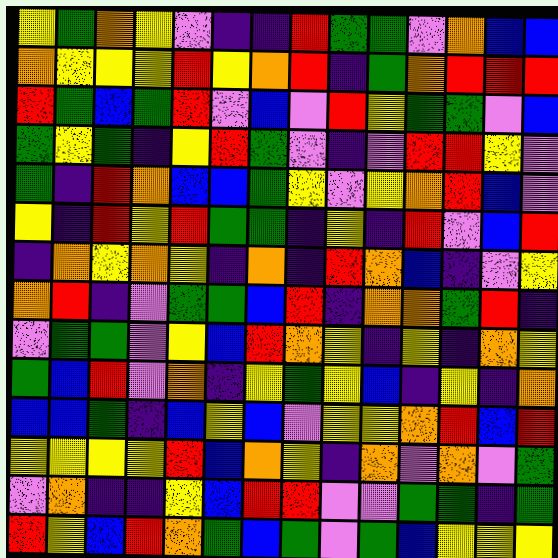[["yellow", "green", "orange", "yellow", "violet", "indigo", "indigo", "red", "green", "green", "violet", "orange", "blue", "blue"], ["orange", "yellow", "yellow", "yellow", "red", "yellow", "orange", "red", "indigo", "green", "orange", "red", "red", "red"], ["red", "green", "blue", "green", "red", "violet", "blue", "violet", "red", "yellow", "green", "green", "violet", "blue"], ["green", "yellow", "green", "indigo", "yellow", "red", "green", "violet", "indigo", "violet", "red", "red", "yellow", "violet"], ["green", "indigo", "red", "orange", "blue", "blue", "green", "yellow", "violet", "yellow", "orange", "red", "blue", "violet"], ["yellow", "indigo", "red", "yellow", "red", "green", "green", "indigo", "yellow", "indigo", "red", "violet", "blue", "red"], ["indigo", "orange", "yellow", "orange", "yellow", "indigo", "orange", "indigo", "red", "orange", "blue", "indigo", "violet", "yellow"], ["orange", "red", "indigo", "violet", "green", "green", "blue", "red", "indigo", "orange", "orange", "green", "red", "indigo"], ["violet", "green", "green", "violet", "yellow", "blue", "red", "orange", "yellow", "indigo", "yellow", "indigo", "orange", "yellow"], ["green", "blue", "red", "violet", "orange", "indigo", "yellow", "green", "yellow", "blue", "indigo", "yellow", "indigo", "orange"], ["blue", "blue", "green", "indigo", "blue", "yellow", "blue", "violet", "yellow", "yellow", "orange", "red", "blue", "red"], ["yellow", "yellow", "yellow", "yellow", "red", "blue", "orange", "yellow", "indigo", "orange", "violet", "orange", "violet", "green"], ["violet", "orange", "indigo", "indigo", "yellow", "blue", "red", "red", "violet", "violet", "green", "green", "indigo", "green"], ["red", "yellow", "blue", "red", "orange", "green", "blue", "green", "violet", "green", "blue", "yellow", "yellow", "yellow"]]